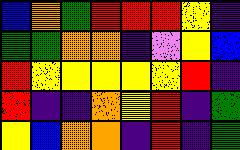[["blue", "orange", "green", "red", "red", "red", "yellow", "indigo"], ["green", "green", "orange", "orange", "indigo", "violet", "yellow", "blue"], ["red", "yellow", "yellow", "yellow", "yellow", "yellow", "red", "indigo"], ["red", "indigo", "indigo", "orange", "yellow", "red", "indigo", "green"], ["yellow", "blue", "orange", "orange", "indigo", "red", "indigo", "green"]]